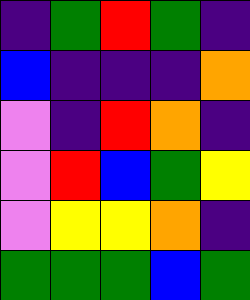[["indigo", "green", "red", "green", "indigo"], ["blue", "indigo", "indigo", "indigo", "orange"], ["violet", "indigo", "red", "orange", "indigo"], ["violet", "red", "blue", "green", "yellow"], ["violet", "yellow", "yellow", "orange", "indigo"], ["green", "green", "green", "blue", "green"]]